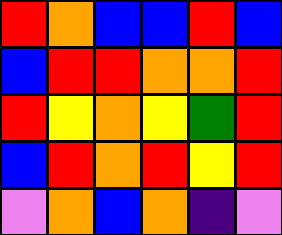[["red", "orange", "blue", "blue", "red", "blue"], ["blue", "red", "red", "orange", "orange", "red"], ["red", "yellow", "orange", "yellow", "green", "red"], ["blue", "red", "orange", "red", "yellow", "red"], ["violet", "orange", "blue", "orange", "indigo", "violet"]]